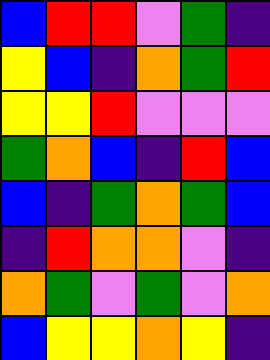[["blue", "red", "red", "violet", "green", "indigo"], ["yellow", "blue", "indigo", "orange", "green", "red"], ["yellow", "yellow", "red", "violet", "violet", "violet"], ["green", "orange", "blue", "indigo", "red", "blue"], ["blue", "indigo", "green", "orange", "green", "blue"], ["indigo", "red", "orange", "orange", "violet", "indigo"], ["orange", "green", "violet", "green", "violet", "orange"], ["blue", "yellow", "yellow", "orange", "yellow", "indigo"]]